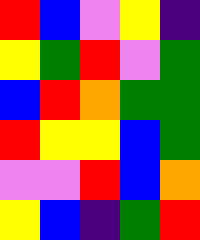[["red", "blue", "violet", "yellow", "indigo"], ["yellow", "green", "red", "violet", "green"], ["blue", "red", "orange", "green", "green"], ["red", "yellow", "yellow", "blue", "green"], ["violet", "violet", "red", "blue", "orange"], ["yellow", "blue", "indigo", "green", "red"]]